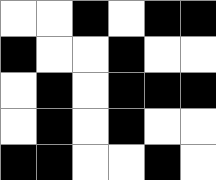[["white", "white", "black", "white", "black", "black"], ["black", "white", "white", "black", "white", "white"], ["white", "black", "white", "black", "black", "black"], ["white", "black", "white", "black", "white", "white"], ["black", "black", "white", "white", "black", "white"]]